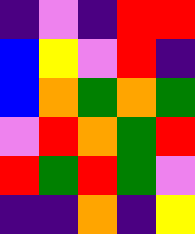[["indigo", "violet", "indigo", "red", "red"], ["blue", "yellow", "violet", "red", "indigo"], ["blue", "orange", "green", "orange", "green"], ["violet", "red", "orange", "green", "red"], ["red", "green", "red", "green", "violet"], ["indigo", "indigo", "orange", "indigo", "yellow"]]